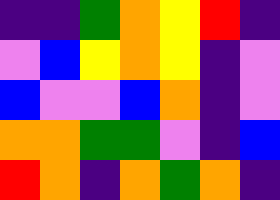[["indigo", "indigo", "green", "orange", "yellow", "red", "indigo"], ["violet", "blue", "yellow", "orange", "yellow", "indigo", "violet"], ["blue", "violet", "violet", "blue", "orange", "indigo", "violet"], ["orange", "orange", "green", "green", "violet", "indigo", "blue"], ["red", "orange", "indigo", "orange", "green", "orange", "indigo"]]